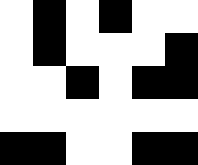[["white", "black", "white", "black", "white", "white"], ["white", "black", "white", "white", "white", "black"], ["white", "white", "black", "white", "black", "black"], ["white", "white", "white", "white", "white", "white"], ["black", "black", "white", "white", "black", "black"]]